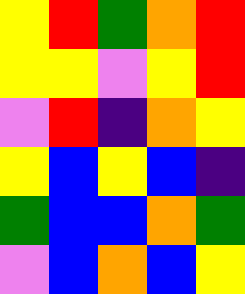[["yellow", "red", "green", "orange", "red"], ["yellow", "yellow", "violet", "yellow", "red"], ["violet", "red", "indigo", "orange", "yellow"], ["yellow", "blue", "yellow", "blue", "indigo"], ["green", "blue", "blue", "orange", "green"], ["violet", "blue", "orange", "blue", "yellow"]]